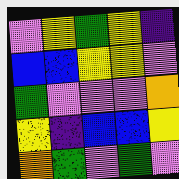[["violet", "yellow", "green", "yellow", "indigo"], ["blue", "blue", "yellow", "yellow", "violet"], ["green", "violet", "violet", "violet", "orange"], ["yellow", "indigo", "blue", "blue", "yellow"], ["orange", "green", "violet", "green", "violet"]]